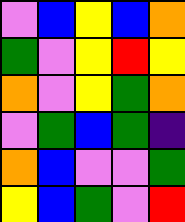[["violet", "blue", "yellow", "blue", "orange"], ["green", "violet", "yellow", "red", "yellow"], ["orange", "violet", "yellow", "green", "orange"], ["violet", "green", "blue", "green", "indigo"], ["orange", "blue", "violet", "violet", "green"], ["yellow", "blue", "green", "violet", "red"]]